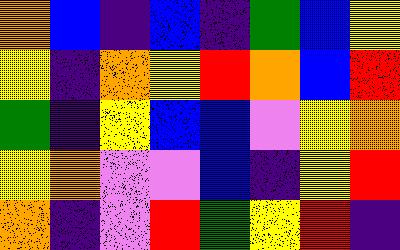[["orange", "blue", "indigo", "blue", "indigo", "green", "blue", "yellow"], ["yellow", "indigo", "orange", "yellow", "red", "orange", "blue", "red"], ["green", "indigo", "yellow", "blue", "blue", "violet", "yellow", "orange"], ["yellow", "orange", "violet", "violet", "blue", "indigo", "yellow", "red"], ["orange", "indigo", "violet", "red", "green", "yellow", "red", "indigo"]]